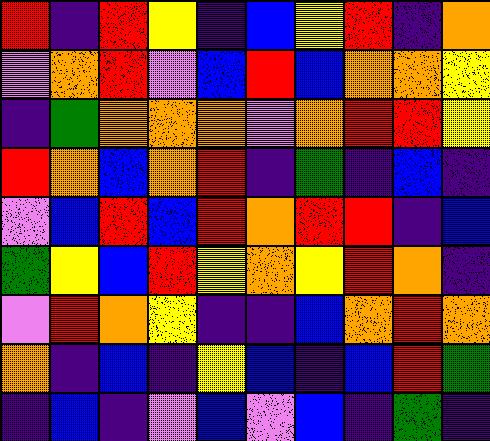[["red", "indigo", "red", "yellow", "indigo", "blue", "yellow", "red", "indigo", "orange"], ["violet", "orange", "red", "violet", "blue", "red", "blue", "orange", "orange", "yellow"], ["indigo", "green", "orange", "orange", "orange", "violet", "orange", "red", "red", "yellow"], ["red", "orange", "blue", "orange", "red", "indigo", "green", "indigo", "blue", "indigo"], ["violet", "blue", "red", "blue", "red", "orange", "red", "red", "indigo", "blue"], ["green", "yellow", "blue", "red", "yellow", "orange", "yellow", "red", "orange", "indigo"], ["violet", "red", "orange", "yellow", "indigo", "indigo", "blue", "orange", "red", "orange"], ["orange", "indigo", "blue", "indigo", "yellow", "blue", "indigo", "blue", "red", "green"], ["indigo", "blue", "indigo", "violet", "blue", "violet", "blue", "indigo", "green", "indigo"]]